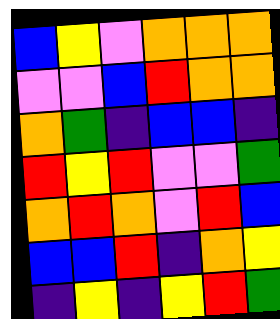[["blue", "yellow", "violet", "orange", "orange", "orange"], ["violet", "violet", "blue", "red", "orange", "orange"], ["orange", "green", "indigo", "blue", "blue", "indigo"], ["red", "yellow", "red", "violet", "violet", "green"], ["orange", "red", "orange", "violet", "red", "blue"], ["blue", "blue", "red", "indigo", "orange", "yellow"], ["indigo", "yellow", "indigo", "yellow", "red", "green"]]